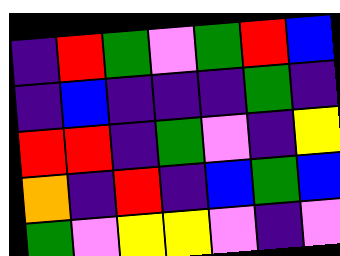[["indigo", "red", "green", "violet", "green", "red", "blue"], ["indigo", "blue", "indigo", "indigo", "indigo", "green", "indigo"], ["red", "red", "indigo", "green", "violet", "indigo", "yellow"], ["orange", "indigo", "red", "indigo", "blue", "green", "blue"], ["green", "violet", "yellow", "yellow", "violet", "indigo", "violet"]]